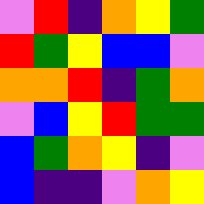[["violet", "red", "indigo", "orange", "yellow", "green"], ["red", "green", "yellow", "blue", "blue", "violet"], ["orange", "orange", "red", "indigo", "green", "orange"], ["violet", "blue", "yellow", "red", "green", "green"], ["blue", "green", "orange", "yellow", "indigo", "violet"], ["blue", "indigo", "indigo", "violet", "orange", "yellow"]]